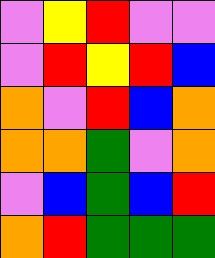[["violet", "yellow", "red", "violet", "violet"], ["violet", "red", "yellow", "red", "blue"], ["orange", "violet", "red", "blue", "orange"], ["orange", "orange", "green", "violet", "orange"], ["violet", "blue", "green", "blue", "red"], ["orange", "red", "green", "green", "green"]]